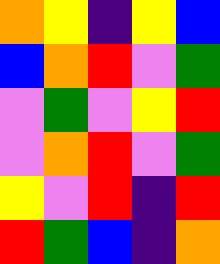[["orange", "yellow", "indigo", "yellow", "blue"], ["blue", "orange", "red", "violet", "green"], ["violet", "green", "violet", "yellow", "red"], ["violet", "orange", "red", "violet", "green"], ["yellow", "violet", "red", "indigo", "red"], ["red", "green", "blue", "indigo", "orange"]]